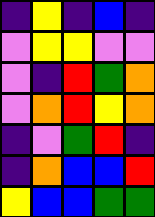[["indigo", "yellow", "indigo", "blue", "indigo"], ["violet", "yellow", "yellow", "violet", "violet"], ["violet", "indigo", "red", "green", "orange"], ["violet", "orange", "red", "yellow", "orange"], ["indigo", "violet", "green", "red", "indigo"], ["indigo", "orange", "blue", "blue", "red"], ["yellow", "blue", "blue", "green", "green"]]